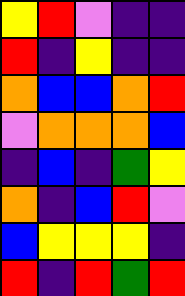[["yellow", "red", "violet", "indigo", "indigo"], ["red", "indigo", "yellow", "indigo", "indigo"], ["orange", "blue", "blue", "orange", "red"], ["violet", "orange", "orange", "orange", "blue"], ["indigo", "blue", "indigo", "green", "yellow"], ["orange", "indigo", "blue", "red", "violet"], ["blue", "yellow", "yellow", "yellow", "indigo"], ["red", "indigo", "red", "green", "red"]]